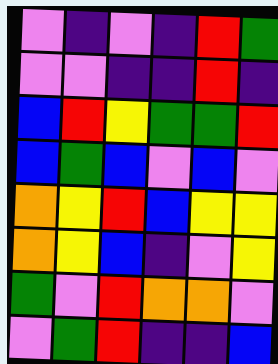[["violet", "indigo", "violet", "indigo", "red", "green"], ["violet", "violet", "indigo", "indigo", "red", "indigo"], ["blue", "red", "yellow", "green", "green", "red"], ["blue", "green", "blue", "violet", "blue", "violet"], ["orange", "yellow", "red", "blue", "yellow", "yellow"], ["orange", "yellow", "blue", "indigo", "violet", "yellow"], ["green", "violet", "red", "orange", "orange", "violet"], ["violet", "green", "red", "indigo", "indigo", "blue"]]